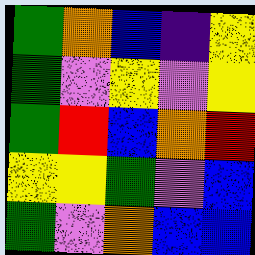[["green", "orange", "blue", "indigo", "yellow"], ["green", "violet", "yellow", "violet", "yellow"], ["green", "red", "blue", "orange", "red"], ["yellow", "yellow", "green", "violet", "blue"], ["green", "violet", "orange", "blue", "blue"]]